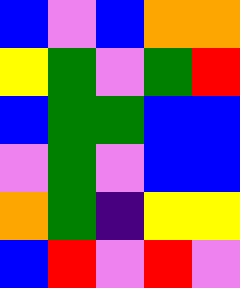[["blue", "violet", "blue", "orange", "orange"], ["yellow", "green", "violet", "green", "red"], ["blue", "green", "green", "blue", "blue"], ["violet", "green", "violet", "blue", "blue"], ["orange", "green", "indigo", "yellow", "yellow"], ["blue", "red", "violet", "red", "violet"]]